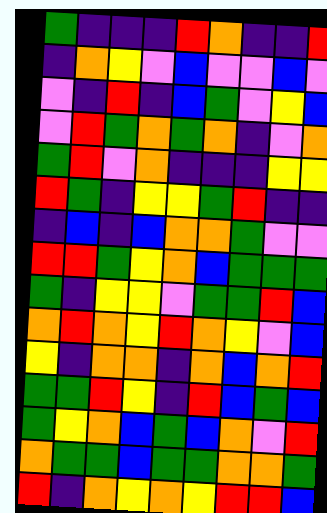[["green", "indigo", "indigo", "indigo", "red", "orange", "indigo", "indigo", "red"], ["indigo", "orange", "yellow", "violet", "blue", "violet", "violet", "blue", "violet"], ["violet", "indigo", "red", "indigo", "blue", "green", "violet", "yellow", "blue"], ["violet", "red", "green", "orange", "green", "orange", "indigo", "violet", "orange"], ["green", "red", "violet", "orange", "indigo", "indigo", "indigo", "yellow", "yellow"], ["red", "green", "indigo", "yellow", "yellow", "green", "red", "indigo", "indigo"], ["indigo", "blue", "indigo", "blue", "orange", "orange", "green", "violet", "violet"], ["red", "red", "green", "yellow", "orange", "blue", "green", "green", "green"], ["green", "indigo", "yellow", "yellow", "violet", "green", "green", "red", "blue"], ["orange", "red", "orange", "yellow", "red", "orange", "yellow", "violet", "blue"], ["yellow", "indigo", "orange", "orange", "indigo", "orange", "blue", "orange", "red"], ["green", "green", "red", "yellow", "indigo", "red", "blue", "green", "blue"], ["green", "yellow", "orange", "blue", "green", "blue", "orange", "violet", "red"], ["orange", "green", "green", "blue", "green", "green", "orange", "orange", "green"], ["red", "indigo", "orange", "yellow", "orange", "yellow", "red", "red", "blue"]]